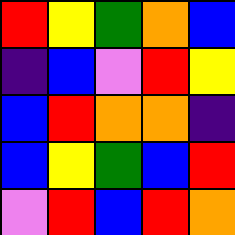[["red", "yellow", "green", "orange", "blue"], ["indigo", "blue", "violet", "red", "yellow"], ["blue", "red", "orange", "orange", "indigo"], ["blue", "yellow", "green", "blue", "red"], ["violet", "red", "blue", "red", "orange"]]